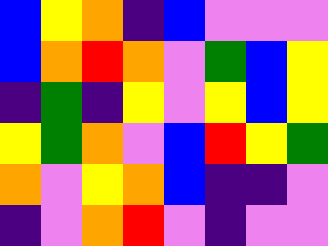[["blue", "yellow", "orange", "indigo", "blue", "violet", "violet", "violet"], ["blue", "orange", "red", "orange", "violet", "green", "blue", "yellow"], ["indigo", "green", "indigo", "yellow", "violet", "yellow", "blue", "yellow"], ["yellow", "green", "orange", "violet", "blue", "red", "yellow", "green"], ["orange", "violet", "yellow", "orange", "blue", "indigo", "indigo", "violet"], ["indigo", "violet", "orange", "red", "violet", "indigo", "violet", "violet"]]